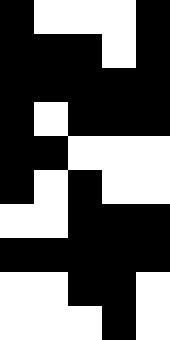[["black", "white", "white", "white", "black"], ["black", "black", "black", "white", "black"], ["black", "black", "black", "black", "black"], ["black", "white", "black", "black", "black"], ["black", "black", "white", "white", "white"], ["black", "white", "black", "white", "white"], ["white", "white", "black", "black", "black"], ["black", "black", "black", "black", "black"], ["white", "white", "black", "black", "white"], ["white", "white", "white", "black", "white"]]